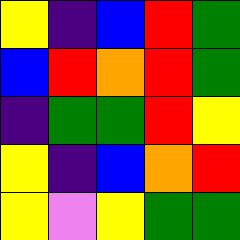[["yellow", "indigo", "blue", "red", "green"], ["blue", "red", "orange", "red", "green"], ["indigo", "green", "green", "red", "yellow"], ["yellow", "indigo", "blue", "orange", "red"], ["yellow", "violet", "yellow", "green", "green"]]